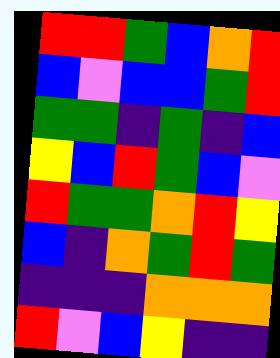[["red", "red", "green", "blue", "orange", "red"], ["blue", "violet", "blue", "blue", "green", "red"], ["green", "green", "indigo", "green", "indigo", "blue"], ["yellow", "blue", "red", "green", "blue", "violet"], ["red", "green", "green", "orange", "red", "yellow"], ["blue", "indigo", "orange", "green", "red", "green"], ["indigo", "indigo", "indigo", "orange", "orange", "orange"], ["red", "violet", "blue", "yellow", "indigo", "indigo"]]